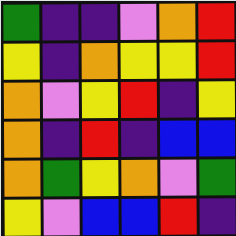[["green", "indigo", "indigo", "violet", "orange", "red"], ["yellow", "indigo", "orange", "yellow", "yellow", "red"], ["orange", "violet", "yellow", "red", "indigo", "yellow"], ["orange", "indigo", "red", "indigo", "blue", "blue"], ["orange", "green", "yellow", "orange", "violet", "green"], ["yellow", "violet", "blue", "blue", "red", "indigo"]]